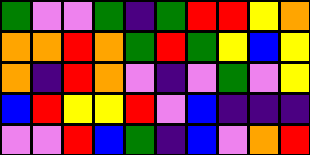[["green", "violet", "violet", "green", "indigo", "green", "red", "red", "yellow", "orange"], ["orange", "orange", "red", "orange", "green", "red", "green", "yellow", "blue", "yellow"], ["orange", "indigo", "red", "orange", "violet", "indigo", "violet", "green", "violet", "yellow"], ["blue", "red", "yellow", "yellow", "red", "violet", "blue", "indigo", "indigo", "indigo"], ["violet", "violet", "red", "blue", "green", "indigo", "blue", "violet", "orange", "red"]]